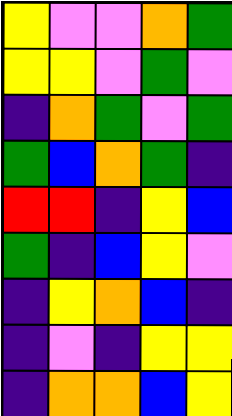[["yellow", "violet", "violet", "orange", "green"], ["yellow", "yellow", "violet", "green", "violet"], ["indigo", "orange", "green", "violet", "green"], ["green", "blue", "orange", "green", "indigo"], ["red", "red", "indigo", "yellow", "blue"], ["green", "indigo", "blue", "yellow", "violet"], ["indigo", "yellow", "orange", "blue", "indigo"], ["indigo", "violet", "indigo", "yellow", "yellow"], ["indigo", "orange", "orange", "blue", "yellow"]]